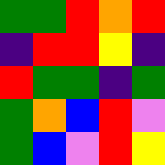[["green", "green", "red", "orange", "red"], ["indigo", "red", "red", "yellow", "indigo"], ["red", "green", "green", "indigo", "green"], ["green", "orange", "blue", "red", "violet"], ["green", "blue", "violet", "red", "yellow"]]